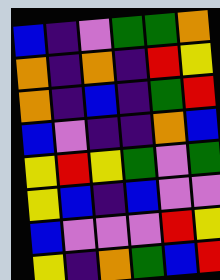[["blue", "indigo", "violet", "green", "green", "orange"], ["orange", "indigo", "orange", "indigo", "red", "yellow"], ["orange", "indigo", "blue", "indigo", "green", "red"], ["blue", "violet", "indigo", "indigo", "orange", "blue"], ["yellow", "red", "yellow", "green", "violet", "green"], ["yellow", "blue", "indigo", "blue", "violet", "violet"], ["blue", "violet", "violet", "violet", "red", "yellow"], ["yellow", "indigo", "orange", "green", "blue", "red"]]